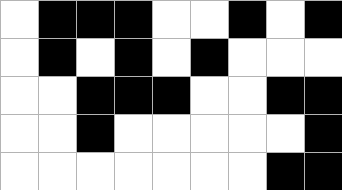[["white", "black", "black", "black", "white", "white", "black", "white", "black"], ["white", "black", "white", "black", "white", "black", "white", "white", "white"], ["white", "white", "black", "black", "black", "white", "white", "black", "black"], ["white", "white", "black", "white", "white", "white", "white", "white", "black"], ["white", "white", "white", "white", "white", "white", "white", "black", "black"]]